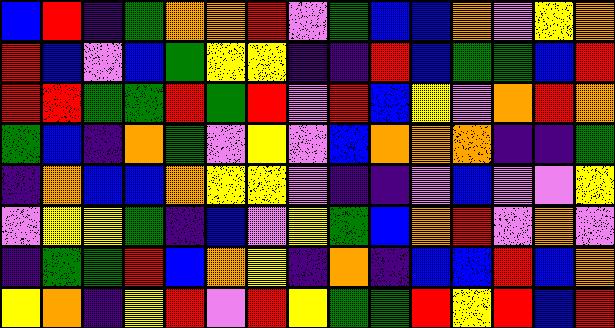[["blue", "red", "indigo", "green", "orange", "orange", "red", "violet", "green", "blue", "blue", "orange", "violet", "yellow", "orange"], ["red", "blue", "violet", "blue", "green", "yellow", "yellow", "indigo", "indigo", "red", "blue", "green", "green", "blue", "red"], ["red", "red", "green", "green", "red", "green", "red", "violet", "red", "blue", "yellow", "violet", "orange", "red", "orange"], ["green", "blue", "indigo", "orange", "green", "violet", "yellow", "violet", "blue", "orange", "orange", "orange", "indigo", "indigo", "green"], ["indigo", "orange", "blue", "blue", "orange", "yellow", "yellow", "violet", "indigo", "indigo", "violet", "blue", "violet", "violet", "yellow"], ["violet", "yellow", "yellow", "green", "indigo", "blue", "violet", "yellow", "green", "blue", "orange", "red", "violet", "orange", "violet"], ["indigo", "green", "green", "red", "blue", "orange", "yellow", "indigo", "orange", "indigo", "blue", "blue", "red", "blue", "orange"], ["yellow", "orange", "indigo", "yellow", "red", "violet", "red", "yellow", "green", "green", "red", "yellow", "red", "blue", "red"]]